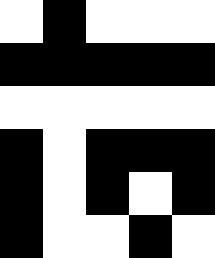[["white", "black", "white", "white", "white"], ["black", "black", "black", "black", "black"], ["white", "white", "white", "white", "white"], ["black", "white", "black", "black", "black"], ["black", "white", "black", "white", "black"], ["black", "white", "white", "black", "white"]]